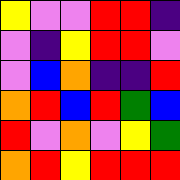[["yellow", "violet", "violet", "red", "red", "indigo"], ["violet", "indigo", "yellow", "red", "red", "violet"], ["violet", "blue", "orange", "indigo", "indigo", "red"], ["orange", "red", "blue", "red", "green", "blue"], ["red", "violet", "orange", "violet", "yellow", "green"], ["orange", "red", "yellow", "red", "red", "red"]]